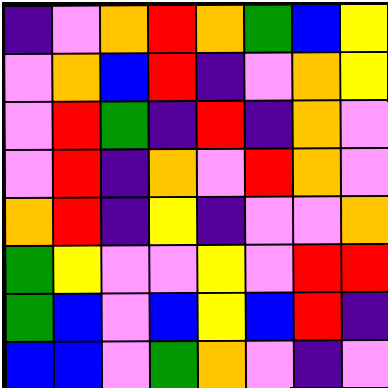[["indigo", "violet", "orange", "red", "orange", "green", "blue", "yellow"], ["violet", "orange", "blue", "red", "indigo", "violet", "orange", "yellow"], ["violet", "red", "green", "indigo", "red", "indigo", "orange", "violet"], ["violet", "red", "indigo", "orange", "violet", "red", "orange", "violet"], ["orange", "red", "indigo", "yellow", "indigo", "violet", "violet", "orange"], ["green", "yellow", "violet", "violet", "yellow", "violet", "red", "red"], ["green", "blue", "violet", "blue", "yellow", "blue", "red", "indigo"], ["blue", "blue", "violet", "green", "orange", "violet", "indigo", "violet"]]